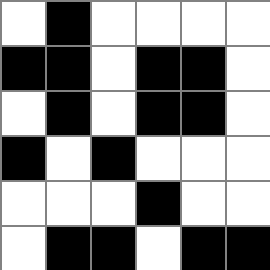[["white", "black", "white", "white", "white", "white"], ["black", "black", "white", "black", "black", "white"], ["white", "black", "white", "black", "black", "white"], ["black", "white", "black", "white", "white", "white"], ["white", "white", "white", "black", "white", "white"], ["white", "black", "black", "white", "black", "black"]]